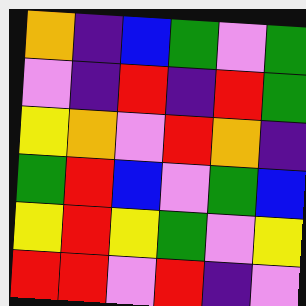[["orange", "indigo", "blue", "green", "violet", "green"], ["violet", "indigo", "red", "indigo", "red", "green"], ["yellow", "orange", "violet", "red", "orange", "indigo"], ["green", "red", "blue", "violet", "green", "blue"], ["yellow", "red", "yellow", "green", "violet", "yellow"], ["red", "red", "violet", "red", "indigo", "violet"]]